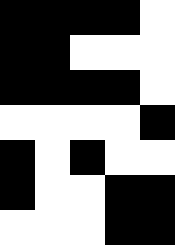[["black", "black", "black", "black", "white"], ["black", "black", "white", "white", "white"], ["black", "black", "black", "black", "white"], ["white", "white", "white", "white", "black"], ["black", "white", "black", "white", "white"], ["black", "white", "white", "black", "black"], ["white", "white", "white", "black", "black"]]